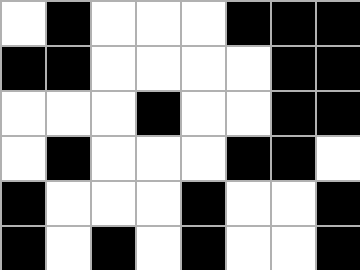[["white", "black", "white", "white", "white", "black", "black", "black"], ["black", "black", "white", "white", "white", "white", "black", "black"], ["white", "white", "white", "black", "white", "white", "black", "black"], ["white", "black", "white", "white", "white", "black", "black", "white"], ["black", "white", "white", "white", "black", "white", "white", "black"], ["black", "white", "black", "white", "black", "white", "white", "black"]]